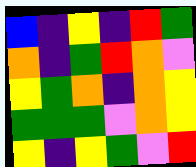[["blue", "indigo", "yellow", "indigo", "red", "green"], ["orange", "indigo", "green", "red", "orange", "violet"], ["yellow", "green", "orange", "indigo", "orange", "yellow"], ["green", "green", "green", "violet", "orange", "yellow"], ["yellow", "indigo", "yellow", "green", "violet", "red"]]